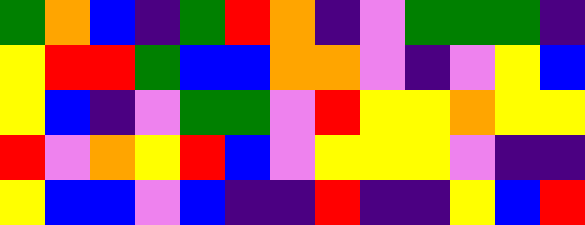[["green", "orange", "blue", "indigo", "green", "red", "orange", "indigo", "violet", "green", "green", "green", "indigo"], ["yellow", "red", "red", "green", "blue", "blue", "orange", "orange", "violet", "indigo", "violet", "yellow", "blue"], ["yellow", "blue", "indigo", "violet", "green", "green", "violet", "red", "yellow", "yellow", "orange", "yellow", "yellow"], ["red", "violet", "orange", "yellow", "red", "blue", "violet", "yellow", "yellow", "yellow", "violet", "indigo", "indigo"], ["yellow", "blue", "blue", "violet", "blue", "indigo", "indigo", "red", "indigo", "indigo", "yellow", "blue", "red"]]